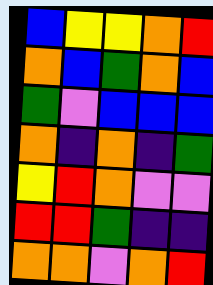[["blue", "yellow", "yellow", "orange", "red"], ["orange", "blue", "green", "orange", "blue"], ["green", "violet", "blue", "blue", "blue"], ["orange", "indigo", "orange", "indigo", "green"], ["yellow", "red", "orange", "violet", "violet"], ["red", "red", "green", "indigo", "indigo"], ["orange", "orange", "violet", "orange", "red"]]